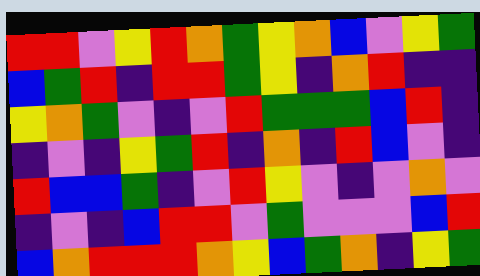[["red", "red", "violet", "yellow", "red", "orange", "green", "yellow", "orange", "blue", "violet", "yellow", "green"], ["blue", "green", "red", "indigo", "red", "red", "green", "yellow", "indigo", "orange", "red", "indigo", "indigo"], ["yellow", "orange", "green", "violet", "indigo", "violet", "red", "green", "green", "green", "blue", "red", "indigo"], ["indigo", "violet", "indigo", "yellow", "green", "red", "indigo", "orange", "indigo", "red", "blue", "violet", "indigo"], ["red", "blue", "blue", "green", "indigo", "violet", "red", "yellow", "violet", "indigo", "violet", "orange", "violet"], ["indigo", "violet", "indigo", "blue", "red", "red", "violet", "green", "violet", "violet", "violet", "blue", "red"], ["blue", "orange", "red", "red", "red", "orange", "yellow", "blue", "green", "orange", "indigo", "yellow", "green"]]